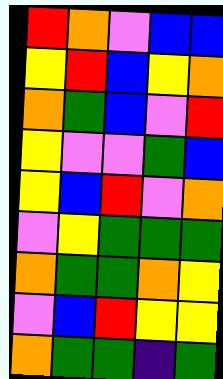[["red", "orange", "violet", "blue", "blue"], ["yellow", "red", "blue", "yellow", "orange"], ["orange", "green", "blue", "violet", "red"], ["yellow", "violet", "violet", "green", "blue"], ["yellow", "blue", "red", "violet", "orange"], ["violet", "yellow", "green", "green", "green"], ["orange", "green", "green", "orange", "yellow"], ["violet", "blue", "red", "yellow", "yellow"], ["orange", "green", "green", "indigo", "green"]]